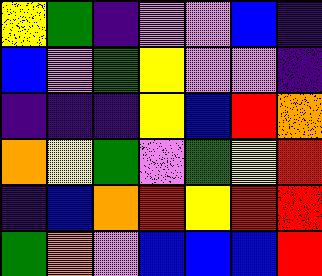[["yellow", "green", "indigo", "violet", "violet", "blue", "indigo"], ["blue", "violet", "green", "yellow", "violet", "violet", "indigo"], ["indigo", "indigo", "indigo", "yellow", "blue", "red", "orange"], ["orange", "yellow", "green", "violet", "green", "yellow", "red"], ["indigo", "blue", "orange", "red", "yellow", "red", "red"], ["green", "orange", "violet", "blue", "blue", "blue", "red"]]